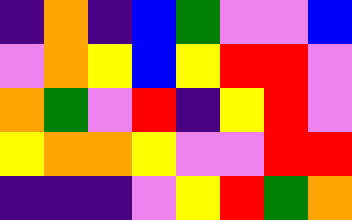[["indigo", "orange", "indigo", "blue", "green", "violet", "violet", "blue"], ["violet", "orange", "yellow", "blue", "yellow", "red", "red", "violet"], ["orange", "green", "violet", "red", "indigo", "yellow", "red", "violet"], ["yellow", "orange", "orange", "yellow", "violet", "violet", "red", "red"], ["indigo", "indigo", "indigo", "violet", "yellow", "red", "green", "orange"]]